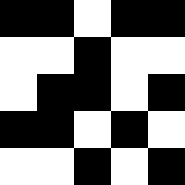[["black", "black", "white", "black", "black"], ["white", "white", "black", "white", "white"], ["white", "black", "black", "white", "black"], ["black", "black", "white", "black", "white"], ["white", "white", "black", "white", "black"]]